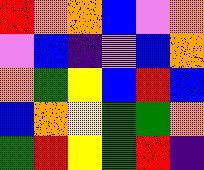[["red", "orange", "orange", "blue", "violet", "orange"], ["violet", "blue", "indigo", "violet", "blue", "orange"], ["orange", "green", "yellow", "blue", "red", "blue"], ["blue", "orange", "yellow", "green", "green", "orange"], ["green", "red", "yellow", "green", "red", "indigo"]]